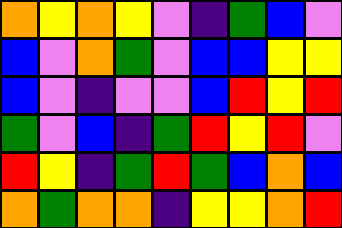[["orange", "yellow", "orange", "yellow", "violet", "indigo", "green", "blue", "violet"], ["blue", "violet", "orange", "green", "violet", "blue", "blue", "yellow", "yellow"], ["blue", "violet", "indigo", "violet", "violet", "blue", "red", "yellow", "red"], ["green", "violet", "blue", "indigo", "green", "red", "yellow", "red", "violet"], ["red", "yellow", "indigo", "green", "red", "green", "blue", "orange", "blue"], ["orange", "green", "orange", "orange", "indigo", "yellow", "yellow", "orange", "red"]]